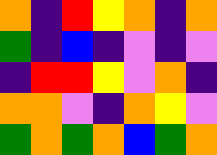[["orange", "indigo", "red", "yellow", "orange", "indigo", "orange"], ["green", "indigo", "blue", "indigo", "violet", "indigo", "violet"], ["indigo", "red", "red", "yellow", "violet", "orange", "indigo"], ["orange", "orange", "violet", "indigo", "orange", "yellow", "violet"], ["green", "orange", "green", "orange", "blue", "green", "orange"]]